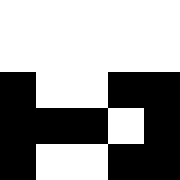[["white", "white", "white", "white", "white"], ["white", "white", "white", "white", "white"], ["black", "white", "white", "black", "black"], ["black", "black", "black", "white", "black"], ["black", "white", "white", "black", "black"]]